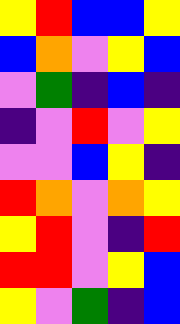[["yellow", "red", "blue", "blue", "yellow"], ["blue", "orange", "violet", "yellow", "blue"], ["violet", "green", "indigo", "blue", "indigo"], ["indigo", "violet", "red", "violet", "yellow"], ["violet", "violet", "blue", "yellow", "indigo"], ["red", "orange", "violet", "orange", "yellow"], ["yellow", "red", "violet", "indigo", "red"], ["red", "red", "violet", "yellow", "blue"], ["yellow", "violet", "green", "indigo", "blue"]]